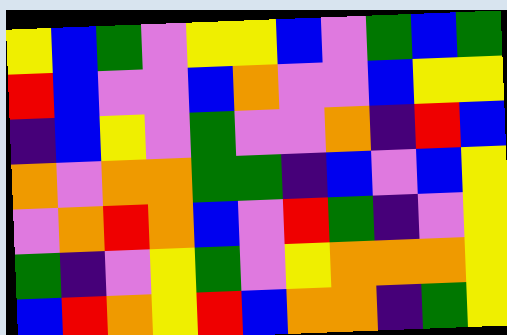[["yellow", "blue", "green", "violet", "yellow", "yellow", "blue", "violet", "green", "blue", "green"], ["red", "blue", "violet", "violet", "blue", "orange", "violet", "violet", "blue", "yellow", "yellow"], ["indigo", "blue", "yellow", "violet", "green", "violet", "violet", "orange", "indigo", "red", "blue"], ["orange", "violet", "orange", "orange", "green", "green", "indigo", "blue", "violet", "blue", "yellow"], ["violet", "orange", "red", "orange", "blue", "violet", "red", "green", "indigo", "violet", "yellow"], ["green", "indigo", "violet", "yellow", "green", "violet", "yellow", "orange", "orange", "orange", "yellow"], ["blue", "red", "orange", "yellow", "red", "blue", "orange", "orange", "indigo", "green", "yellow"]]